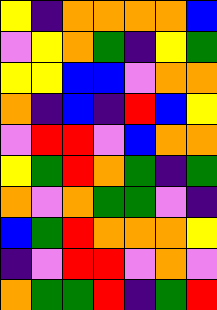[["yellow", "indigo", "orange", "orange", "orange", "orange", "blue"], ["violet", "yellow", "orange", "green", "indigo", "yellow", "green"], ["yellow", "yellow", "blue", "blue", "violet", "orange", "orange"], ["orange", "indigo", "blue", "indigo", "red", "blue", "yellow"], ["violet", "red", "red", "violet", "blue", "orange", "orange"], ["yellow", "green", "red", "orange", "green", "indigo", "green"], ["orange", "violet", "orange", "green", "green", "violet", "indigo"], ["blue", "green", "red", "orange", "orange", "orange", "yellow"], ["indigo", "violet", "red", "red", "violet", "orange", "violet"], ["orange", "green", "green", "red", "indigo", "green", "red"]]